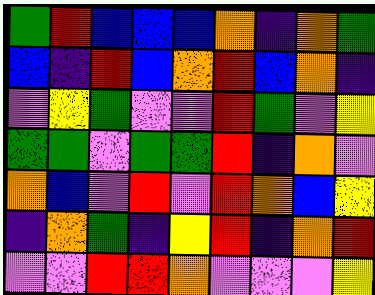[["green", "red", "blue", "blue", "blue", "orange", "indigo", "orange", "green"], ["blue", "indigo", "red", "blue", "orange", "red", "blue", "orange", "indigo"], ["violet", "yellow", "green", "violet", "violet", "red", "green", "violet", "yellow"], ["green", "green", "violet", "green", "green", "red", "indigo", "orange", "violet"], ["orange", "blue", "violet", "red", "violet", "red", "orange", "blue", "yellow"], ["indigo", "orange", "green", "indigo", "yellow", "red", "indigo", "orange", "red"], ["violet", "violet", "red", "red", "orange", "violet", "violet", "violet", "yellow"]]